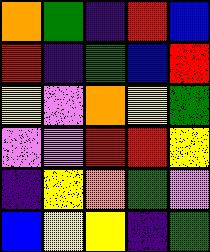[["orange", "green", "indigo", "red", "blue"], ["red", "indigo", "green", "blue", "red"], ["yellow", "violet", "orange", "yellow", "green"], ["violet", "violet", "red", "red", "yellow"], ["indigo", "yellow", "orange", "green", "violet"], ["blue", "yellow", "yellow", "indigo", "green"]]